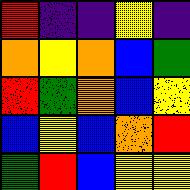[["red", "indigo", "indigo", "yellow", "indigo"], ["orange", "yellow", "orange", "blue", "green"], ["red", "green", "orange", "blue", "yellow"], ["blue", "yellow", "blue", "orange", "red"], ["green", "red", "blue", "yellow", "yellow"]]